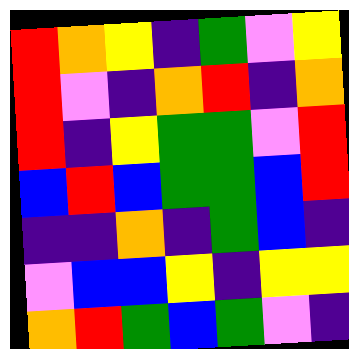[["red", "orange", "yellow", "indigo", "green", "violet", "yellow"], ["red", "violet", "indigo", "orange", "red", "indigo", "orange"], ["red", "indigo", "yellow", "green", "green", "violet", "red"], ["blue", "red", "blue", "green", "green", "blue", "red"], ["indigo", "indigo", "orange", "indigo", "green", "blue", "indigo"], ["violet", "blue", "blue", "yellow", "indigo", "yellow", "yellow"], ["orange", "red", "green", "blue", "green", "violet", "indigo"]]